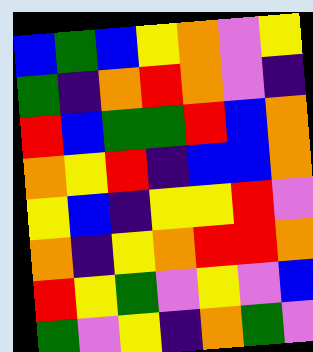[["blue", "green", "blue", "yellow", "orange", "violet", "yellow"], ["green", "indigo", "orange", "red", "orange", "violet", "indigo"], ["red", "blue", "green", "green", "red", "blue", "orange"], ["orange", "yellow", "red", "indigo", "blue", "blue", "orange"], ["yellow", "blue", "indigo", "yellow", "yellow", "red", "violet"], ["orange", "indigo", "yellow", "orange", "red", "red", "orange"], ["red", "yellow", "green", "violet", "yellow", "violet", "blue"], ["green", "violet", "yellow", "indigo", "orange", "green", "violet"]]